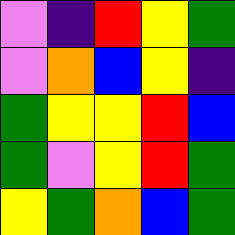[["violet", "indigo", "red", "yellow", "green"], ["violet", "orange", "blue", "yellow", "indigo"], ["green", "yellow", "yellow", "red", "blue"], ["green", "violet", "yellow", "red", "green"], ["yellow", "green", "orange", "blue", "green"]]